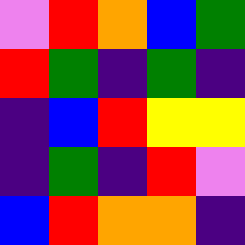[["violet", "red", "orange", "blue", "green"], ["red", "green", "indigo", "green", "indigo"], ["indigo", "blue", "red", "yellow", "yellow"], ["indigo", "green", "indigo", "red", "violet"], ["blue", "red", "orange", "orange", "indigo"]]